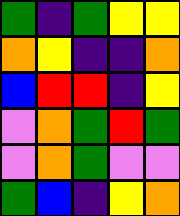[["green", "indigo", "green", "yellow", "yellow"], ["orange", "yellow", "indigo", "indigo", "orange"], ["blue", "red", "red", "indigo", "yellow"], ["violet", "orange", "green", "red", "green"], ["violet", "orange", "green", "violet", "violet"], ["green", "blue", "indigo", "yellow", "orange"]]